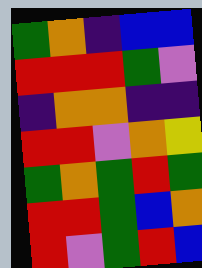[["green", "orange", "indigo", "blue", "blue"], ["red", "red", "red", "green", "violet"], ["indigo", "orange", "orange", "indigo", "indigo"], ["red", "red", "violet", "orange", "yellow"], ["green", "orange", "green", "red", "green"], ["red", "red", "green", "blue", "orange"], ["red", "violet", "green", "red", "blue"]]